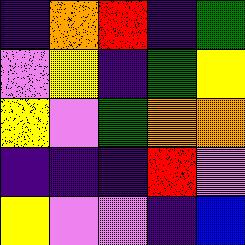[["indigo", "orange", "red", "indigo", "green"], ["violet", "yellow", "indigo", "green", "yellow"], ["yellow", "violet", "green", "orange", "orange"], ["indigo", "indigo", "indigo", "red", "violet"], ["yellow", "violet", "violet", "indigo", "blue"]]